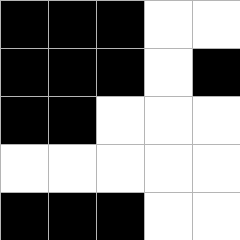[["black", "black", "black", "white", "white"], ["black", "black", "black", "white", "black"], ["black", "black", "white", "white", "white"], ["white", "white", "white", "white", "white"], ["black", "black", "black", "white", "white"]]